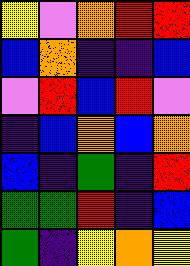[["yellow", "violet", "orange", "red", "red"], ["blue", "orange", "indigo", "indigo", "blue"], ["violet", "red", "blue", "red", "violet"], ["indigo", "blue", "orange", "blue", "orange"], ["blue", "indigo", "green", "indigo", "red"], ["green", "green", "red", "indigo", "blue"], ["green", "indigo", "yellow", "orange", "yellow"]]